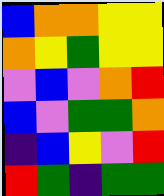[["blue", "orange", "orange", "yellow", "yellow"], ["orange", "yellow", "green", "yellow", "yellow"], ["violet", "blue", "violet", "orange", "red"], ["blue", "violet", "green", "green", "orange"], ["indigo", "blue", "yellow", "violet", "red"], ["red", "green", "indigo", "green", "green"]]